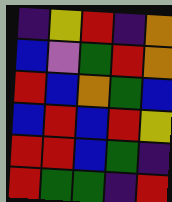[["indigo", "yellow", "red", "indigo", "orange"], ["blue", "violet", "green", "red", "orange"], ["red", "blue", "orange", "green", "blue"], ["blue", "red", "blue", "red", "yellow"], ["red", "red", "blue", "green", "indigo"], ["red", "green", "green", "indigo", "red"]]